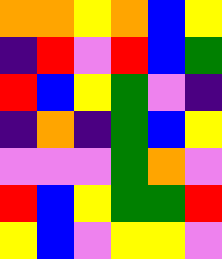[["orange", "orange", "yellow", "orange", "blue", "yellow"], ["indigo", "red", "violet", "red", "blue", "green"], ["red", "blue", "yellow", "green", "violet", "indigo"], ["indigo", "orange", "indigo", "green", "blue", "yellow"], ["violet", "violet", "violet", "green", "orange", "violet"], ["red", "blue", "yellow", "green", "green", "red"], ["yellow", "blue", "violet", "yellow", "yellow", "violet"]]